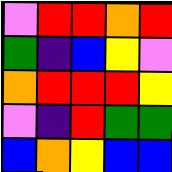[["violet", "red", "red", "orange", "red"], ["green", "indigo", "blue", "yellow", "violet"], ["orange", "red", "red", "red", "yellow"], ["violet", "indigo", "red", "green", "green"], ["blue", "orange", "yellow", "blue", "blue"]]